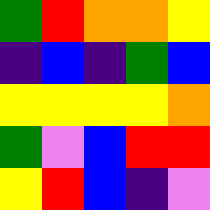[["green", "red", "orange", "orange", "yellow"], ["indigo", "blue", "indigo", "green", "blue"], ["yellow", "yellow", "yellow", "yellow", "orange"], ["green", "violet", "blue", "red", "red"], ["yellow", "red", "blue", "indigo", "violet"]]